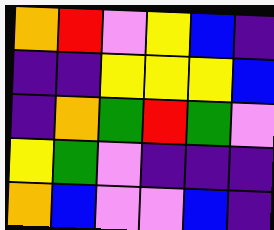[["orange", "red", "violet", "yellow", "blue", "indigo"], ["indigo", "indigo", "yellow", "yellow", "yellow", "blue"], ["indigo", "orange", "green", "red", "green", "violet"], ["yellow", "green", "violet", "indigo", "indigo", "indigo"], ["orange", "blue", "violet", "violet", "blue", "indigo"]]